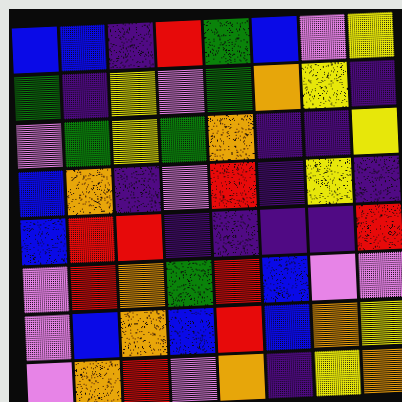[["blue", "blue", "indigo", "red", "green", "blue", "violet", "yellow"], ["green", "indigo", "yellow", "violet", "green", "orange", "yellow", "indigo"], ["violet", "green", "yellow", "green", "orange", "indigo", "indigo", "yellow"], ["blue", "orange", "indigo", "violet", "red", "indigo", "yellow", "indigo"], ["blue", "red", "red", "indigo", "indigo", "indigo", "indigo", "red"], ["violet", "red", "orange", "green", "red", "blue", "violet", "violet"], ["violet", "blue", "orange", "blue", "red", "blue", "orange", "yellow"], ["violet", "orange", "red", "violet", "orange", "indigo", "yellow", "orange"]]